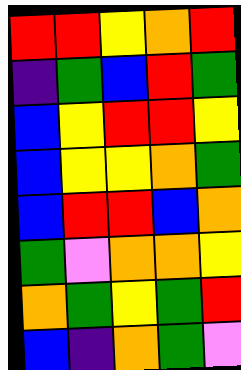[["red", "red", "yellow", "orange", "red"], ["indigo", "green", "blue", "red", "green"], ["blue", "yellow", "red", "red", "yellow"], ["blue", "yellow", "yellow", "orange", "green"], ["blue", "red", "red", "blue", "orange"], ["green", "violet", "orange", "orange", "yellow"], ["orange", "green", "yellow", "green", "red"], ["blue", "indigo", "orange", "green", "violet"]]